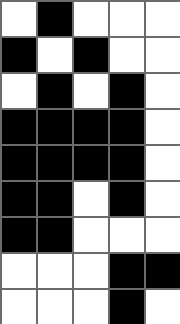[["white", "black", "white", "white", "white"], ["black", "white", "black", "white", "white"], ["white", "black", "white", "black", "white"], ["black", "black", "black", "black", "white"], ["black", "black", "black", "black", "white"], ["black", "black", "white", "black", "white"], ["black", "black", "white", "white", "white"], ["white", "white", "white", "black", "black"], ["white", "white", "white", "black", "white"]]